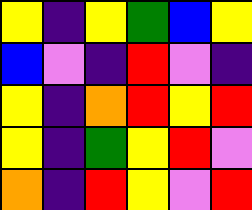[["yellow", "indigo", "yellow", "green", "blue", "yellow"], ["blue", "violet", "indigo", "red", "violet", "indigo"], ["yellow", "indigo", "orange", "red", "yellow", "red"], ["yellow", "indigo", "green", "yellow", "red", "violet"], ["orange", "indigo", "red", "yellow", "violet", "red"]]